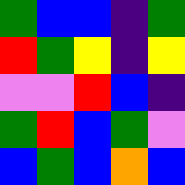[["green", "blue", "blue", "indigo", "green"], ["red", "green", "yellow", "indigo", "yellow"], ["violet", "violet", "red", "blue", "indigo"], ["green", "red", "blue", "green", "violet"], ["blue", "green", "blue", "orange", "blue"]]